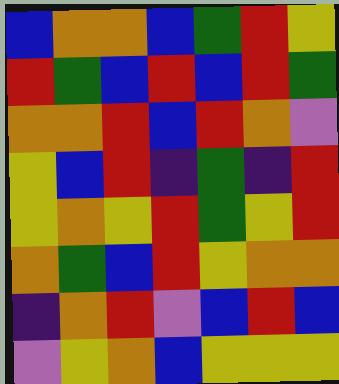[["blue", "orange", "orange", "blue", "green", "red", "yellow"], ["red", "green", "blue", "red", "blue", "red", "green"], ["orange", "orange", "red", "blue", "red", "orange", "violet"], ["yellow", "blue", "red", "indigo", "green", "indigo", "red"], ["yellow", "orange", "yellow", "red", "green", "yellow", "red"], ["orange", "green", "blue", "red", "yellow", "orange", "orange"], ["indigo", "orange", "red", "violet", "blue", "red", "blue"], ["violet", "yellow", "orange", "blue", "yellow", "yellow", "yellow"]]